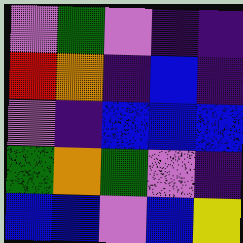[["violet", "green", "violet", "indigo", "indigo"], ["red", "orange", "indigo", "blue", "indigo"], ["violet", "indigo", "blue", "blue", "blue"], ["green", "orange", "green", "violet", "indigo"], ["blue", "blue", "violet", "blue", "yellow"]]